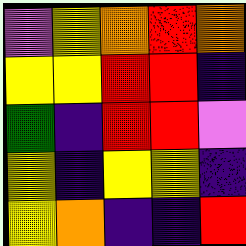[["violet", "yellow", "orange", "red", "orange"], ["yellow", "yellow", "red", "red", "indigo"], ["green", "indigo", "red", "red", "violet"], ["yellow", "indigo", "yellow", "yellow", "indigo"], ["yellow", "orange", "indigo", "indigo", "red"]]